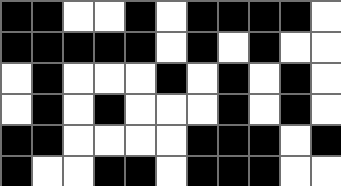[["black", "black", "white", "white", "black", "white", "black", "black", "black", "black", "white"], ["black", "black", "black", "black", "black", "white", "black", "white", "black", "white", "white"], ["white", "black", "white", "white", "white", "black", "white", "black", "white", "black", "white"], ["white", "black", "white", "black", "white", "white", "white", "black", "white", "black", "white"], ["black", "black", "white", "white", "white", "white", "black", "black", "black", "white", "black"], ["black", "white", "white", "black", "black", "white", "black", "black", "black", "white", "white"]]